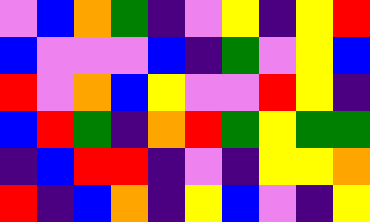[["violet", "blue", "orange", "green", "indigo", "violet", "yellow", "indigo", "yellow", "red"], ["blue", "violet", "violet", "violet", "blue", "indigo", "green", "violet", "yellow", "blue"], ["red", "violet", "orange", "blue", "yellow", "violet", "violet", "red", "yellow", "indigo"], ["blue", "red", "green", "indigo", "orange", "red", "green", "yellow", "green", "green"], ["indigo", "blue", "red", "red", "indigo", "violet", "indigo", "yellow", "yellow", "orange"], ["red", "indigo", "blue", "orange", "indigo", "yellow", "blue", "violet", "indigo", "yellow"]]